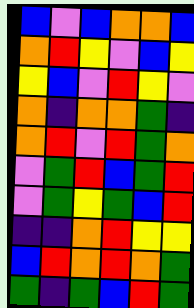[["blue", "violet", "blue", "orange", "orange", "blue"], ["orange", "red", "yellow", "violet", "blue", "yellow"], ["yellow", "blue", "violet", "red", "yellow", "violet"], ["orange", "indigo", "orange", "orange", "green", "indigo"], ["orange", "red", "violet", "red", "green", "orange"], ["violet", "green", "red", "blue", "green", "red"], ["violet", "green", "yellow", "green", "blue", "red"], ["indigo", "indigo", "orange", "red", "yellow", "yellow"], ["blue", "red", "orange", "red", "orange", "green"], ["green", "indigo", "green", "blue", "red", "green"]]